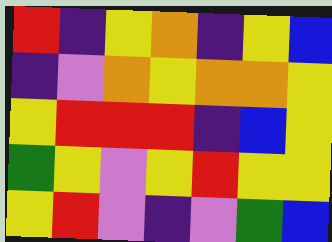[["red", "indigo", "yellow", "orange", "indigo", "yellow", "blue"], ["indigo", "violet", "orange", "yellow", "orange", "orange", "yellow"], ["yellow", "red", "red", "red", "indigo", "blue", "yellow"], ["green", "yellow", "violet", "yellow", "red", "yellow", "yellow"], ["yellow", "red", "violet", "indigo", "violet", "green", "blue"]]